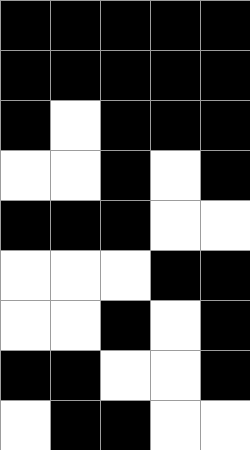[["black", "black", "black", "black", "black"], ["black", "black", "black", "black", "black"], ["black", "white", "black", "black", "black"], ["white", "white", "black", "white", "black"], ["black", "black", "black", "white", "white"], ["white", "white", "white", "black", "black"], ["white", "white", "black", "white", "black"], ["black", "black", "white", "white", "black"], ["white", "black", "black", "white", "white"]]